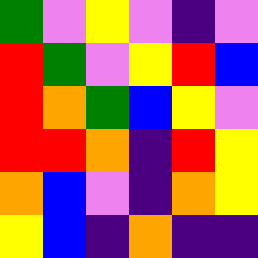[["green", "violet", "yellow", "violet", "indigo", "violet"], ["red", "green", "violet", "yellow", "red", "blue"], ["red", "orange", "green", "blue", "yellow", "violet"], ["red", "red", "orange", "indigo", "red", "yellow"], ["orange", "blue", "violet", "indigo", "orange", "yellow"], ["yellow", "blue", "indigo", "orange", "indigo", "indigo"]]